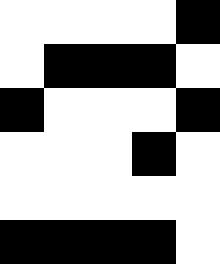[["white", "white", "white", "white", "black"], ["white", "black", "black", "black", "white"], ["black", "white", "white", "white", "black"], ["white", "white", "white", "black", "white"], ["white", "white", "white", "white", "white"], ["black", "black", "black", "black", "white"]]